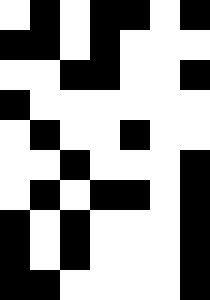[["white", "black", "white", "black", "black", "white", "black"], ["black", "black", "white", "black", "white", "white", "white"], ["white", "white", "black", "black", "white", "white", "black"], ["black", "white", "white", "white", "white", "white", "white"], ["white", "black", "white", "white", "black", "white", "white"], ["white", "white", "black", "white", "white", "white", "black"], ["white", "black", "white", "black", "black", "white", "black"], ["black", "white", "black", "white", "white", "white", "black"], ["black", "white", "black", "white", "white", "white", "black"], ["black", "black", "white", "white", "white", "white", "black"]]